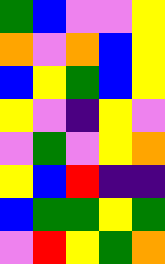[["green", "blue", "violet", "violet", "yellow"], ["orange", "violet", "orange", "blue", "yellow"], ["blue", "yellow", "green", "blue", "yellow"], ["yellow", "violet", "indigo", "yellow", "violet"], ["violet", "green", "violet", "yellow", "orange"], ["yellow", "blue", "red", "indigo", "indigo"], ["blue", "green", "green", "yellow", "green"], ["violet", "red", "yellow", "green", "orange"]]